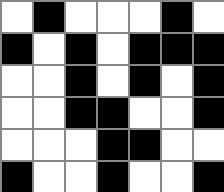[["white", "black", "white", "white", "white", "black", "white"], ["black", "white", "black", "white", "black", "black", "black"], ["white", "white", "black", "white", "black", "white", "black"], ["white", "white", "black", "black", "white", "white", "black"], ["white", "white", "white", "black", "black", "white", "white"], ["black", "white", "white", "black", "white", "white", "black"]]